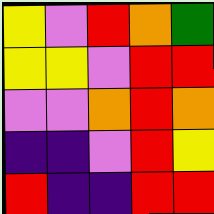[["yellow", "violet", "red", "orange", "green"], ["yellow", "yellow", "violet", "red", "red"], ["violet", "violet", "orange", "red", "orange"], ["indigo", "indigo", "violet", "red", "yellow"], ["red", "indigo", "indigo", "red", "red"]]